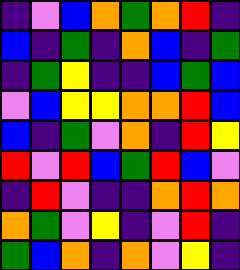[["indigo", "violet", "blue", "orange", "green", "orange", "red", "indigo"], ["blue", "indigo", "green", "indigo", "orange", "blue", "indigo", "green"], ["indigo", "green", "yellow", "indigo", "indigo", "blue", "green", "blue"], ["violet", "blue", "yellow", "yellow", "orange", "orange", "red", "blue"], ["blue", "indigo", "green", "violet", "orange", "indigo", "red", "yellow"], ["red", "violet", "red", "blue", "green", "red", "blue", "violet"], ["indigo", "red", "violet", "indigo", "indigo", "orange", "red", "orange"], ["orange", "green", "violet", "yellow", "indigo", "violet", "red", "indigo"], ["green", "blue", "orange", "indigo", "orange", "violet", "yellow", "indigo"]]